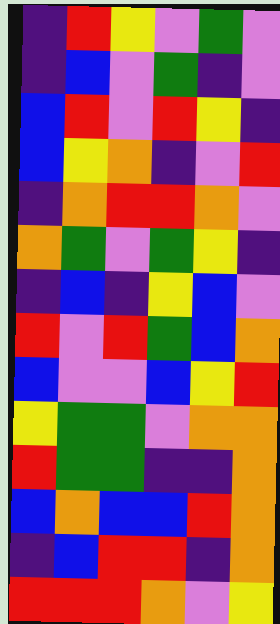[["indigo", "red", "yellow", "violet", "green", "violet"], ["indigo", "blue", "violet", "green", "indigo", "violet"], ["blue", "red", "violet", "red", "yellow", "indigo"], ["blue", "yellow", "orange", "indigo", "violet", "red"], ["indigo", "orange", "red", "red", "orange", "violet"], ["orange", "green", "violet", "green", "yellow", "indigo"], ["indigo", "blue", "indigo", "yellow", "blue", "violet"], ["red", "violet", "red", "green", "blue", "orange"], ["blue", "violet", "violet", "blue", "yellow", "red"], ["yellow", "green", "green", "violet", "orange", "orange"], ["red", "green", "green", "indigo", "indigo", "orange"], ["blue", "orange", "blue", "blue", "red", "orange"], ["indigo", "blue", "red", "red", "indigo", "orange"], ["red", "red", "red", "orange", "violet", "yellow"]]